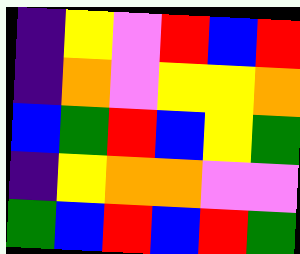[["indigo", "yellow", "violet", "red", "blue", "red"], ["indigo", "orange", "violet", "yellow", "yellow", "orange"], ["blue", "green", "red", "blue", "yellow", "green"], ["indigo", "yellow", "orange", "orange", "violet", "violet"], ["green", "blue", "red", "blue", "red", "green"]]